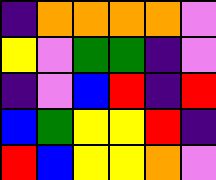[["indigo", "orange", "orange", "orange", "orange", "violet"], ["yellow", "violet", "green", "green", "indigo", "violet"], ["indigo", "violet", "blue", "red", "indigo", "red"], ["blue", "green", "yellow", "yellow", "red", "indigo"], ["red", "blue", "yellow", "yellow", "orange", "violet"]]